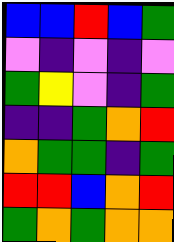[["blue", "blue", "red", "blue", "green"], ["violet", "indigo", "violet", "indigo", "violet"], ["green", "yellow", "violet", "indigo", "green"], ["indigo", "indigo", "green", "orange", "red"], ["orange", "green", "green", "indigo", "green"], ["red", "red", "blue", "orange", "red"], ["green", "orange", "green", "orange", "orange"]]